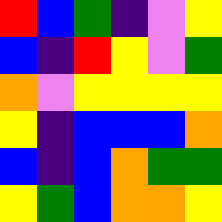[["red", "blue", "green", "indigo", "violet", "yellow"], ["blue", "indigo", "red", "yellow", "violet", "green"], ["orange", "violet", "yellow", "yellow", "yellow", "yellow"], ["yellow", "indigo", "blue", "blue", "blue", "orange"], ["blue", "indigo", "blue", "orange", "green", "green"], ["yellow", "green", "blue", "orange", "orange", "yellow"]]